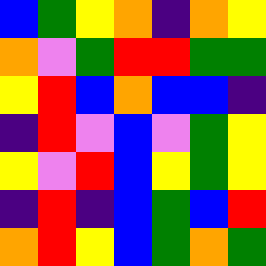[["blue", "green", "yellow", "orange", "indigo", "orange", "yellow"], ["orange", "violet", "green", "red", "red", "green", "green"], ["yellow", "red", "blue", "orange", "blue", "blue", "indigo"], ["indigo", "red", "violet", "blue", "violet", "green", "yellow"], ["yellow", "violet", "red", "blue", "yellow", "green", "yellow"], ["indigo", "red", "indigo", "blue", "green", "blue", "red"], ["orange", "red", "yellow", "blue", "green", "orange", "green"]]